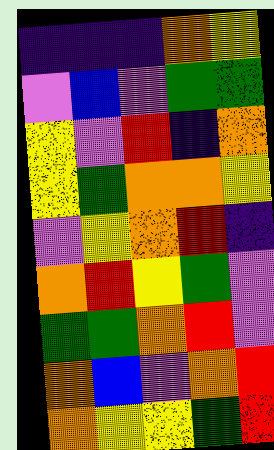[["indigo", "indigo", "indigo", "orange", "yellow"], ["violet", "blue", "violet", "green", "green"], ["yellow", "violet", "red", "indigo", "orange"], ["yellow", "green", "orange", "orange", "yellow"], ["violet", "yellow", "orange", "red", "indigo"], ["orange", "red", "yellow", "green", "violet"], ["green", "green", "orange", "red", "violet"], ["orange", "blue", "violet", "orange", "red"], ["orange", "yellow", "yellow", "green", "red"]]